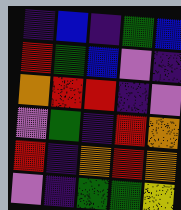[["indigo", "blue", "indigo", "green", "blue"], ["red", "green", "blue", "violet", "indigo"], ["orange", "red", "red", "indigo", "violet"], ["violet", "green", "indigo", "red", "orange"], ["red", "indigo", "orange", "red", "orange"], ["violet", "indigo", "green", "green", "yellow"]]